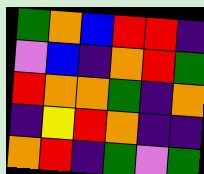[["green", "orange", "blue", "red", "red", "indigo"], ["violet", "blue", "indigo", "orange", "red", "green"], ["red", "orange", "orange", "green", "indigo", "orange"], ["indigo", "yellow", "red", "orange", "indigo", "indigo"], ["orange", "red", "indigo", "green", "violet", "green"]]